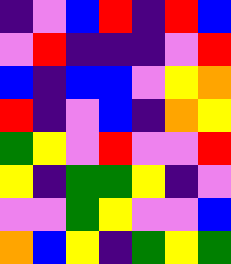[["indigo", "violet", "blue", "red", "indigo", "red", "blue"], ["violet", "red", "indigo", "indigo", "indigo", "violet", "red"], ["blue", "indigo", "blue", "blue", "violet", "yellow", "orange"], ["red", "indigo", "violet", "blue", "indigo", "orange", "yellow"], ["green", "yellow", "violet", "red", "violet", "violet", "red"], ["yellow", "indigo", "green", "green", "yellow", "indigo", "violet"], ["violet", "violet", "green", "yellow", "violet", "violet", "blue"], ["orange", "blue", "yellow", "indigo", "green", "yellow", "green"]]